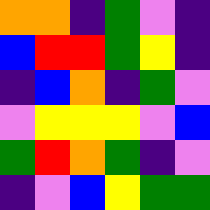[["orange", "orange", "indigo", "green", "violet", "indigo"], ["blue", "red", "red", "green", "yellow", "indigo"], ["indigo", "blue", "orange", "indigo", "green", "violet"], ["violet", "yellow", "yellow", "yellow", "violet", "blue"], ["green", "red", "orange", "green", "indigo", "violet"], ["indigo", "violet", "blue", "yellow", "green", "green"]]